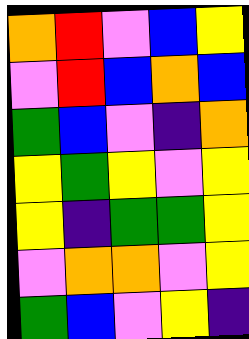[["orange", "red", "violet", "blue", "yellow"], ["violet", "red", "blue", "orange", "blue"], ["green", "blue", "violet", "indigo", "orange"], ["yellow", "green", "yellow", "violet", "yellow"], ["yellow", "indigo", "green", "green", "yellow"], ["violet", "orange", "orange", "violet", "yellow"], ["green", "blue", "violet", "yellow", "indigo"]]